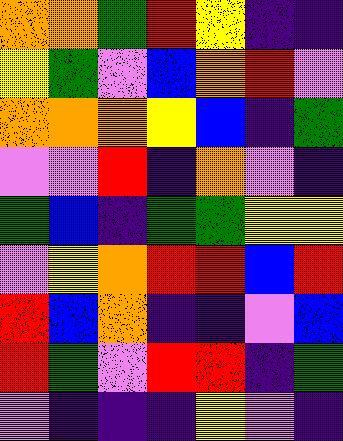[["orange", "orange", "green", "red", "yellow", "indigo", "indigo"], ["yellow", "green", "violet", "blue", "orange", "red", "violet"], ["orange", "orange", "orange", "yellow", "blue", "indigo", "green"], ["violet", "violet", "red", "indigo", "orange", "violet", "indigo"], ["green", "blue", "indigo", "green", "green", "yellow", "yellow"], ["violet", "yellow", "orange", "red", "red", "blue", "red"], ["red", "blue", "orange", "indigo", "indigo", "violet", "blue"], ["red", "green", "violet", "red", "red", "indigo", "green"], ["violet", "indigo", "indigo", "indigo", "yellow", "violet", "indigo"]]